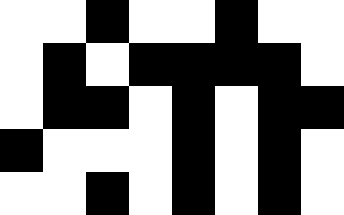[["white", "white", "black", "white", "white", "black", "white", "white"], ["white", "black", "white", "black", "black", "black", "black", "white"], ["white", "black", "black", "white", "black", "white", "black", "black"], ["black", "white", "white", "white", "black", "white", "black", "white"], ["white", "white", "black", "white", "black", "white", "black", "white"]]